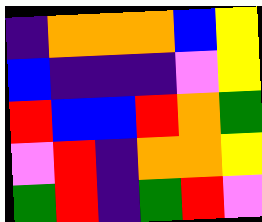[["indigo", "orange", "orange", "orange", "blue", "yellow"], ["blue", "indigo", "indigo", "indigo", "violet", "yellow"], ["red", "blue", "blue", "red", "orange", "green"], ["violet", "red", "indigo", "orange", "orange", "yellow"], ["green", "red", "indigo", "green", "red", "violet"]]